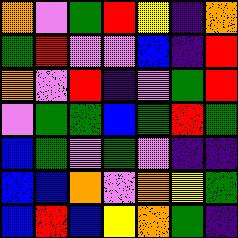[["orange", "violet", "green", "red", "yellow", "indigo", "orange"], ["green", "red", "violet", "violet", "blue", "indigo", "red"], ["orange", "violet", "red", "indigo", "violet", "green", "red"], ["violet", "green", "green", "blue", "green", "red", "green"], ["blue", "green", "violet", "green", "violet", "indigo", "indigo"], ["blue", "blue", "orange", "violet", "orange", "yellow", "green"], ["blue", "red", "blue", "yellow", "orange", "green", "indigo"]]